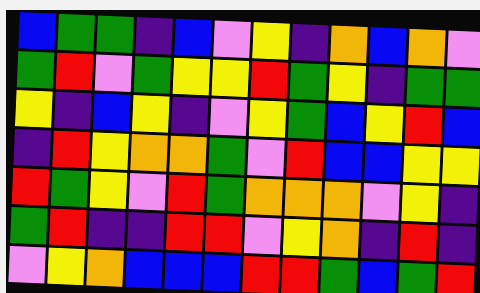[["blue", "green", "green", "indigo", "blue", "violet", "yellow", "indigo", "orange", "blue", "orange", "violet"], ["green", "red", "violet", "green", "yellow", "yellow", "red", "green", "yellow", "indigo", "green", "green"], ["yellow", "indigo", "blue", "yellow", "indigo", "violet", "yellow", "green", "blue", "yellow", "red", "blue"], ["indigo", "red", "yellow", "orange", "orange", "green", "violet", "red", "blue", "blue", "yellow", "yellow"], ["red", "green", "yellow", "violet", "red", "green", "orange", "orange", "orange", "violet", "yellow", "indigo"], ["green", "red", "indigo", "indigo", "red", "red", "violet", "yellow", "orange", "indigo", "red", "indigo"], ["violet", "yellow", "orange", "blue", "blue", "blue", "red", "red", "green", "blue", "green", "red"]]